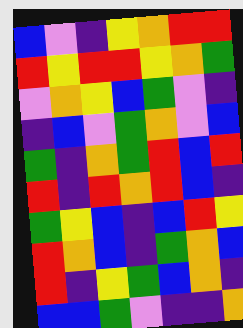[["blue", "violet", "indigo", "yellow", "orange", "red", "red"], ["red", "yellow", "red", "red", "yellow", "orange", "green"], ["violet", "orange", "yellow", "blue", "green", "violet", "indigo"], ["indigo", "blue", "violet", "green", "orange", "violet", "blue"], ["green", "indigo", "orange", "green", "red", "blue", "red"], ["red", "indigo", "red", "orange", "red", "blue", "indigo"], ["green", "yellow", "blue", "indigo", "blue", "red", "yellow"], ["red", "orange", "blue", "indigo", "green", "orange", "blue"], ["red", "indigo", "yellow", "green", "blue", "orange", "indigo"], ["blue", "blue", "green", "violet", "indigo", "indigo", "orange"]]